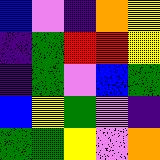[["blue", "violet", "indigo", "orange", "yellow"], ["indigo", "green", "red", "red", "yellow"], ["indigo", "green", "violet", "blue", "green"], ["blue", "yellow", "green", "violet", "indigo"], ["green", "green", "yellow", "violet", "orange"]]